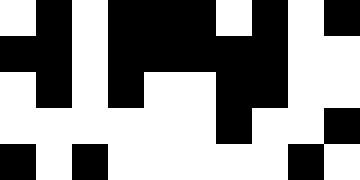[["white", "black", "white", "black", "black", "black", "white", "black", "white", "black"], ["black", "black", "white", "black", "black", "black", "black", "black", "white", "white"], ["white", "black", "white", "black", "white", "white", "black", "black", "white", "white"], ["white", "white", "white", "white", "white", "white", "black", "white", "white", "black"], ["black", "white", "black", "white", "white", "white", "white", "white", "black", "white"]]